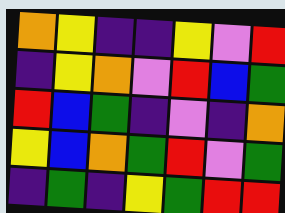[["orange", "yellow", "indigo", "indigo", "yellow", "violet", "red"], ["indigo", "yellow", "orange", "violet", "red", "blue", "green"], ["red", "blue", "green", "indigo", "violet", "indigo", "orange"], ["yellow", "blue", "orange", "green", "red", "violet", "green"], ["indigo", "green", "indigo", "yellow", "green", "red", "red"]]